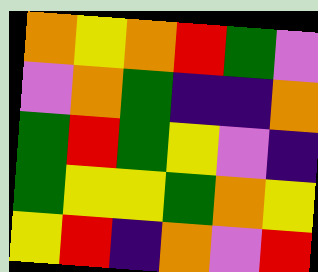[["orange", "yellow", "orange", "red", "green", "violet"], ["violet", "orange", "green", "indigo", "indigo", "orange"], ["green", "red", "green", "yellow", "violet", "indigo"], ["green", "yellow", "yellow", "green", "orange", "yellow"], ["yellow", "red", "indigo", "orange", "violet", "red"]]